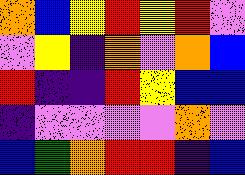[["orange", "blue", "yellow", "red", "yellow", "red", "violet"], ["violet", "yellow", "indigo", "orange", "violet", "orange", "blue"], ["red", "indigo", "indigo", "red", "yellow", "blue", "blue"], ["indigo", "violet", "violet", "violet", "violet", "orange", "violet"], ["blue", "green", "orange", "red", "red", "indigo", "blue"]]